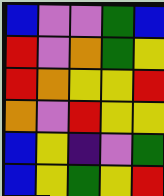[["blue", "violet", "violet", "green", "blue"], ["red", "violet", "orange", "green", "yellow"], ["red", "orange", "yellow", "yellow", "red"], ["orange", "violet", "red", "yellow", "yellow"], ["blue", "yellow", "indigo", "violet", "green"], ["blue", "yellow", "green", "yellow", "red"]]